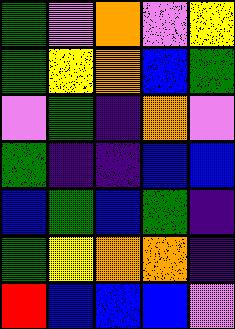[["green", "violet", "orange", "violet", "yellow"], ["green", "yellow", "orange", "blue", "green"], ["violet", "green", "indigo", "orange", "violet"], ["green", "indigo", "indigo", "blue", "blue"], ["blue", "green", "blue", "green", "indigo"], ["green", "yellow", "orange", "orange", "indigo"], ["red", "blue", "blue", "blue", "violet"]]